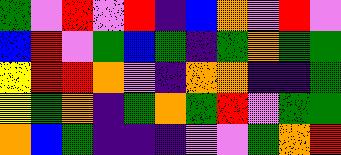[["green", "violet", "red", "violet", "red", "indigo", "blue", "orange", "violet", "red", "violet"], ["blue", "red", "violet", "green", "blue", "green", "indigo", "green", "orange", "green", "green"], ["yellow", "red", "red", "orange", "violet", "indigo", "orange", "orange", "indigo", "indigo", "green"], ["yellow", "green", "orange", "indigo", "green", "orange", "green", "red", "violet", "green", "green"], ["orange", "blue", "green", "indigo", "indigo", "indigo", "violet", "violet", "green", "orange", "red"]]